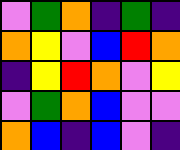[["violet", "green", "orange", "indigo", "green", "indigo"], ["orange", "yellow", "violet", "blue", "red", "orange"], ["indigo", "yellow", "red", "orange", "violet", "yellow"], ["violet", "green", "orange", "blue", "violet", "violet"], ["orange", "blue", "indigo", "blue", "violet", "indigo"]]